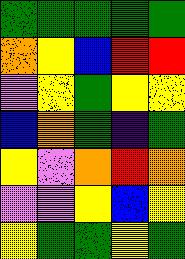[["green", "green", "green", "green", "green"], ["orange", "yellow", "blue", "red", "red"], ["violet", "yellow", "green", "yellow", "yellow"], ["blue", "orange", "green", "indigo", "green"], ["yellow", "violet", "orange", "red", "orange"], ["violet", "violet", "yellow", "blue", "yellow"], ["yellow", "green", "green", "yellow", "green"]]